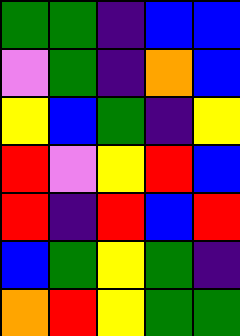[["green", "green", "indigo", "blue", "blue"], ["violet", "green", "indigo", "orange", "blue"], ["yellow", "blue", "green", "indigo", "yellow"], ["red", "violet", "yellow", "red", "blue"], ["red", "indigo", "red", "blue", "red"], ["blue", "green", "yellow", "green", "indigo"], ["orange", "red", "yellow", "green", "green"]]